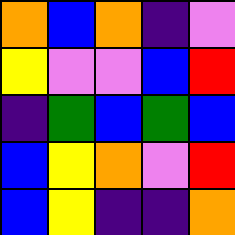[["orange", "blue", "orange", "indigo", "violet"], ["yellow", "violet", "violet", "blue", "red"], ["indigo", "green", "blue", "green", "blue"], ["blue", "yellow", "orange", "violet", "red"], ["blue", "yellow", "indigo", "indigo", "orange"]]